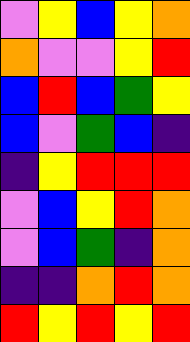[["violet", "yellow", "blue", "yellow", "orange"], ["orange", "violet", "violet", "yellow", "red"], ["blue", "red", "blue", "green", "yellow"], ["blue", "violet", "green", "blue", "indigo"], ["indigo", "yellow", "red", "red", "red"], ["violet", "blue", "yellow", "red", "orange"], ["violet", "blue", "green", "indigo", "orange"], ["indigo", "indigo", "orange", "red", "orange"], ["red", "yellow", "red", "yellow", "red"]]